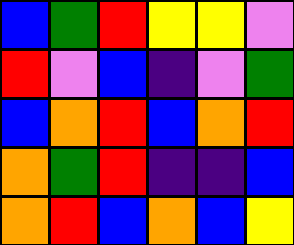[["blue", "green", "red", "yellow", "yellow", "violet"], ["red", "violet", "blue", "indigo", "violet", "green"], ["blue", "orange", "red", "blue", "orange", "red"], ["orange", "green", "red", "indigo", "indigo", "blue"], ["orange", "red", "blue", "orange", "blue", "yellow"]]